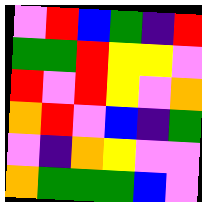[["violet", "red", "blue", "green", "indigo", "red"], ["green", "green", "red", "yellow", "yellow", "violet"], ["red", "violet", "red", "yellow", "violet", "orange"], ["orange", "red", "violet", "blue", "indigo", "green"], ["violet", "indigo", "orange", "yellow", "violet", "violet"], ["orange", "green", "green", "green", "blue", "violet"]]